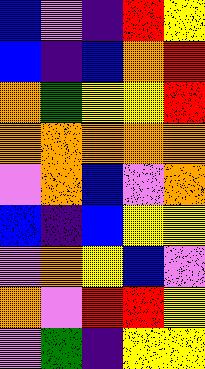[["blue", "violet", "indigo", "red", "yellow"], ["blue", "indigo", "blue", "orange", "red"], ["orange", "green", "yellow", "yellow", "red"], ["orange", "orange", "orange", "orange", "orange"], ["violet", "orange", "blue", "violet", "orange"], ["blue", "indigo", "blue", "yellow", "yellow"], ["violet", "orange", "yellow", "blue", "violet"], ["orange", "violet", "red", "red", "yellow"], ["violet", "green", "indigo", "yellow", "yellow"]]